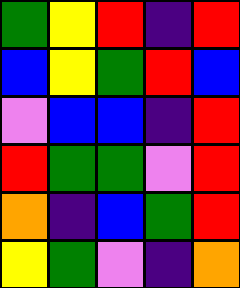[["green", "yellow", "red", "indigo", "red"], ["blue", "yellow", "green", "red", "blue"], ["violet", "blue", "blue", "indigo", "red"], ["red", "green", "green", "violet", "red"], ["orange", "indigo", "blue", "green", "red"], ["yellow", "green", "violet", "indigo", "orange"]]